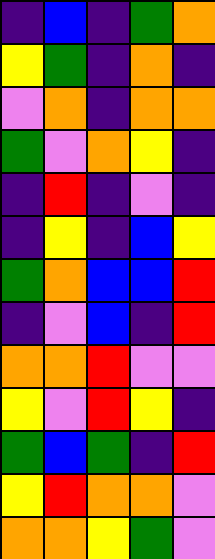[["indigo", "blue", "indigo", "green", "orange"], ["yellow", "green", "indigo", "orange", "indigo"], ["violet", "orange", "indigo", "orange", "orange"], ["green", "violet", "orange", "yellow", "indigo"], ["indigo", "red", "indigo", "violet", "indigo"], ["indigo", "yellow", "indigo", "blue", "yellow"], ["green", "orange", "blue", "blue", "red"], ["indigo", "violet", "blue", "indigo", "red"], ["orange", "orange", "red", "violet", "violet"], ["yellow", "violet", "red", "yellow", "indigo"], ["green", "blue", "green", "indigo", "red"], ["yellow", "red", "orange", "orange", "violet"], ["orange", "orange", "yellow", "green", "violet"]]